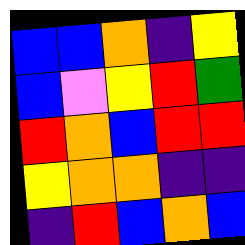[["blue", "blue", "orange", "indigo", "yellow"], ["blue", "violet", "yellow", "red", "green"], ["red", "orange", "blue", "red", "red"], ["yellow", "orange", "orange", "indigo", "indigo"], ["indigo", "red", "blue", "orange", "blue"]]